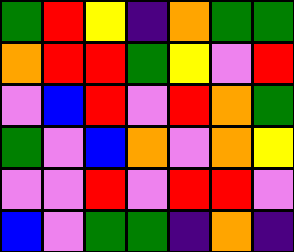[["green", "red", "yellow", "indigo", "orange", "green", "green"], ["orange", "red", "red", "green", "yellow", "violet", "red"], ["violet", "blue", "red", "violet", "red", "orange", "green"], ["green", "violet", "blue", "orange", "violet", "orange", "yellow"], ["violet", "violet", "red", "violet", "red", "red", "violet"], ["blue", "violet", "green", "green", "indigo", "orange", "indigo"]]